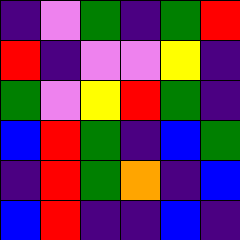[["indigo", "violet", "green", "indigo", "green", "red"], ["red", "indigo", "violet", "violet", "yellow", "indigo"], ["green", "violet", "yellow", "red", "green", "indigo"], ["blue", "red", "green", "indigo", "blue", "green"], ["indigo", "red", "green", "orange", "indigo", "blue"], ["blue", "red", "indigo", "indigo", "blue", "indigo"]]